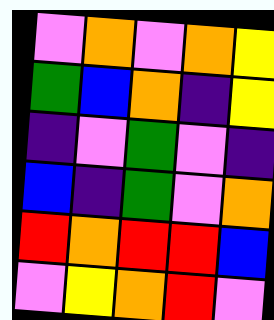[["violet", "orange", "violet", "orange", "yellow"], ["green", "blue", "orange", "indigo", "yellow"], ["indigo", "violet", "green", "violet", "indigo"], ["blue", "indigo", "green", "violet", "orange"], ["red", "orange", "red", "red", "blue"], ["violet", "yellow", "orange", "red", "violet"]]